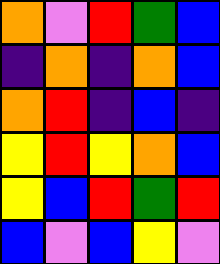[["orange", "violet", "red", "green", "blue"], ["indigo", "orange", "indigo", "orange", "blue"], ["orange", "red", "indigo", "blue", "indigo"], ["yellow", "red", "yellow", "orange", "blue"], ["yellow", "blue", "red", "green", "red"], ["blue", "violet", "blue", "yellow", "violet"]]